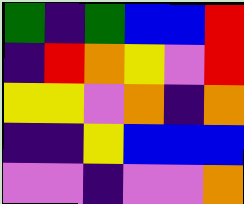[["green", "indigo", "green", "blue", "blue", "red"], ["indigo", "red", "orange", "yellow", "violet", "red"], ["yellow", "yellow", "violet", "orange", "indigo", "orange"], ["indigo", "indigo", "yellow", "blue", "blue", "blue"], ["violet", "violet", "indigo", "violet", "violet", "orange"]]